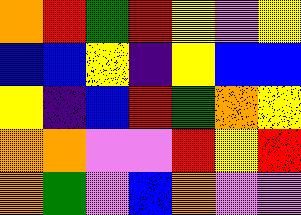[["orange", "red", "green", "red", "yellow", "violet", "yellow"], ["blue", "blue", "yellow", "indigo", "yellow", "blue", "blue"], ["yellow", "indigo", "blue", "red", "green", "orange", "yellow"], ["orange", "orange", "violet", "violet", "red", "yellow", "red"], ["orange", "green", "violet", "blue", "orange", "violet", "violet"]]